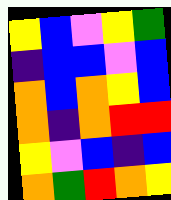[["yellow", "blue", "violet", "yellow", "green"], ["indigo", "blue", "blue", "violet", "blue"], ["orange", "blue", "orange", "yellow", "blue"], ["orange", "indigo", "orange", "red", "red"], ["yellow", "violet", "blue", "indigo", "blue"], ["orange", "green", "red", "orange", "yellow"]]